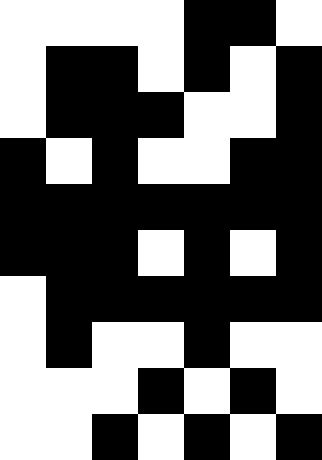[["white", "white", "white", "white", "black", "black", "white"], ["white", "black", "black", "white", "black", "white", "black"], ["white", "black", "black", "black", "white", "white", "black"], ["black", "white", "black", "white", "white", "black", "black"], ["black", "black", "black", "black", "black", "black", "black"], ["black", "black", "black", "white", "black", "white", "black"], ["white", "black", "black", "black", "black", "black", "black"], ["white", "black", "white", "white", "black", "white", "white"], ["white", "white", "white", "black", "white", "black", "white"], ["white", "white", "black", "white", "black", "white", "black"]]